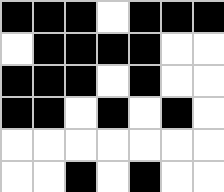[["black", "black", "black", "white", "black", "black", "black"], ["white", "black", "black", "black", "black", "white", "white"], ["black", "black", "black", "white", "black", "white", "white"], ["black", "black", "white", "black", "white", "black", "white"], ["white", "white", "white", "white", "white", "white", "white"], ["white", "white", "black", "white", "black", "white", "white"]]